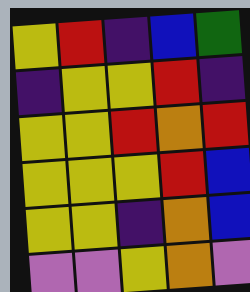[["yellow", "red", "indigo", "blue", "green"], ["indigo", "yellow", "yellow", "red", "indigo"], ["yellow", "yellow", "red", "orange", "red"], ["yellow", "yellow", "yellow", "red", "blue"], ["yellow", "yellow", "indigo", "orange", "blue"], ["violet", "violet", "yellow", "orange", "violet"]]